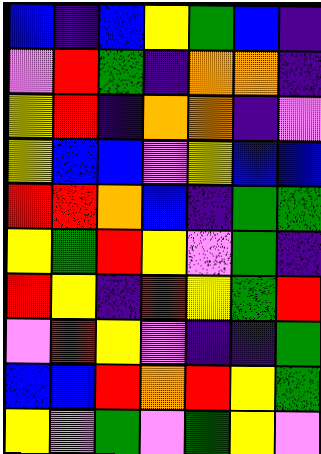[["blue", "indigo", "blue", "yellow", "green", "blue", "indigo"], ["violet", "red", "green", "indigo", "orange", "orange", "indigo"], ["yellow", "red", "indigo", "orange", "orange", "indigo", "violet"], ["yellow", "blue", "blue", "violet", "yellow", "blue", "blue"], ["red", "red", "orange", "blue", "indigo", "green", "green"], ["yellow", "green", "red", "yellow", "violet", "green", "indigo"], ["red", "yellow", "indigo", "red", "yellow", "green", "red"], ["violet", "red", "yellow", "violet", "indigo", "indigo", "green"], ["blue", "blue", "red", "orange", "red", "yellow", "green"], ["yellow", "violet", "green", "violet", "green", "yellow", "violet"]]